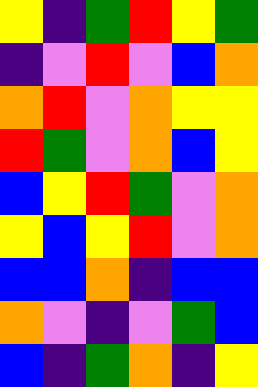[["yellow", "indigo", "green", "red", "yellow", "green"], ["indigo", "violet", "red", "violet", "blue", "orange"], ["orange", "red", "violet", "orange", "yellow", "yellow"], ["red", "green", "violet", "orange", "blue", "yellow"], ["blue", "yellow", "red", "green", "violet", "orange"], ["yellow", "blue", "yellow", "red", "violet", "orange"], ["blue", "blue", "orange", "indigo", "blue", "blue"], ["orange", "violet", "indigo", "violet", "green", "blue"], ["blue", "indigo", "green", "orange", "indigo", "yellow"]]